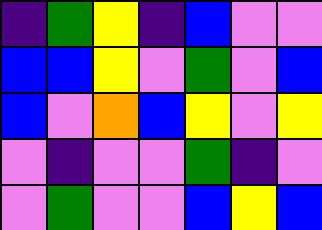[["indigo", "green", "yellow", "indigo", "blue", "violet", "violet"], ["blue", "blue", "yellow", "violet", "green", "violet", "blue"], ["blue", "violet", "orange", "blue", "yellow", "violet", "yellow"], ["violet", "indigo", "violet", "violet", "green", "indigo", "violet"], ["violet", "green", "violet", "violet", "blue", "yellow", "blue"]]